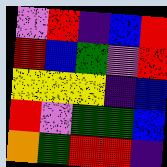[["violet", "red", "indigo", "blue", "red"], ["red", "blue", "green", "violet", "red"], ["yellow", "yellow", "yellow", "indigo", "blue"], ["red", "violet", "green", "green", "blue"], ["orange", "green", "red", "red", "indigo"]]